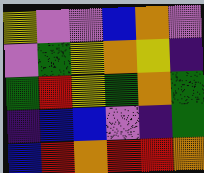[["yellow", "violet", "violet", "blue", "orange", "violet"], ["violet", "green", "yellow", "orange", "yellow", "indigo"], ["green", "red", "yellow", "green", "orange", "green"], ["indigo", "blue", "blue", "violet", "indigo", "green"], ["blue", "red", "orange", "red", "red", "orange"]]